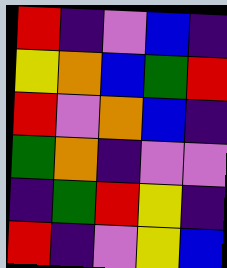[["red", "indigo", "violet", "blue", "indigo"], ["yellow", "orange", "blue", "green", "red"], ["red", "violet", "orange", "blue", "indigo"], ["green", "orange", "indigo", "violet", "violet"], ["indigo", "green", "red", "yellow", "indigo"], ["red", "indigo", "violet", "yellow", "blue"]]